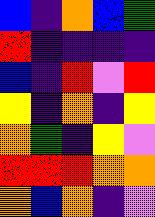[["blue", "indigo", "orange", "blue", "green"], ["red", "indigo", "indigo", "indigo", "indigo"], ["blue", "indigo", "red", "violet", "red"], ["yellow", "indigo", "orange", "indigo", "yellow"], ["orange", "green", "indigo", "yellow", "violet"], ["red", "red", "red", "orange", "orange"], ["orange", "blue", "orange", "indigo", "violet"]]